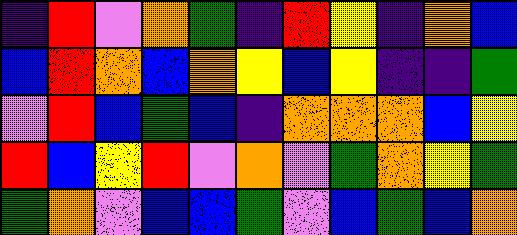[["indigo", "red", "violet", "orange", "green", "indigo", "red", "yellow", "indigo", "orange", "blue"], ["blue", "red", "orange", "blue", "orange", "yellow", "blue", "yellow", "indigo", "indigo", "green"], ["violet", "red", "blue", "green", "blue", "indigo", "orange", "orange", "orange", "blue", "yellow"], ["red", "blue", "yellow", "red", "violet", "orange", "violet", "green", "orange", "yellow", "green"], ["green", "orange", "violet", "blue", "blue", "green", "violet", "blue", "green", "blue", "orange"]]